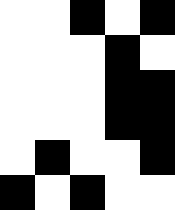[["white", "white", "black", "white", "black"], ["white", "white", "white", "black", "white"], ["white", "white", "white", "black", "black"], ["white", "white", "white", "black", "black"], ["white", "black", "white", "white", "black"], ["black", "white", "black", "white", "white"]]